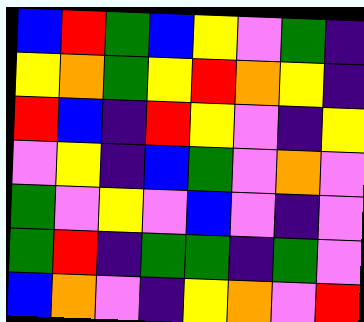[["blue", "red", "green", "blue", "yellow", "violet", "green", "indigo"], ["yellow", "orange", "green", "yellow", "red", "orange", "yellow", "indigo"], ["red", "blue", "indigo", "red", "yellow", "violet", "indigo", "yellow"], ["violet", "yellow", "indigo", "blue", "green", "violet", "orange", "violet"], ["green", "violet", "yellow", "violet", "blue", "violet", "indigo", "violet"], ["green", "red", "indigo", "green", "green", "indigo", "green", "violet"], ["blue", "orange", "violet", "indigo", "yellow", "orange", "violet", "red"]]